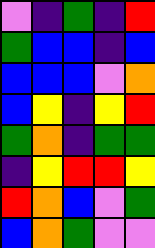[["violet", "indigo", "green", "indigo", "red"], ["green", "blue", "blue", "indigo", "blue"], ["blue", "blue", "blue", "violet", "orange"], ["blue", "yellow", "indigo", "yellow", "red"], ["green", "orange", "indigo", "green", "green"], ["indigo", "yellow", "red", "red", "yellow"], ["red", "orange", "blue", "violet", "green"], ["blue", "orange", "green", "violet", "violet"]]